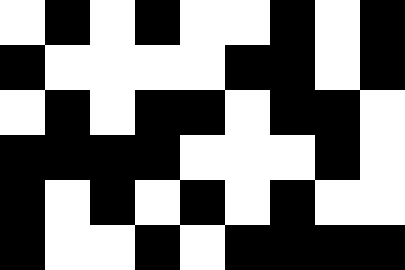[["white", "black", "white", "black", "white", "white", "black", "white", "black"], ["black", "white", "white", "white", "white", "black", "black", "white", "black"], ["white", "black", "white", "black", "black", "white", "black", "black", "white"], ["black", "black", "black", "black", "white", "white", "white", "black", "white"], ["black", "white", "black", "white", "black", "white", "black", "white", "white"], ["black", "white", "white", "black", "white", "black", "black", "black", "black"]]